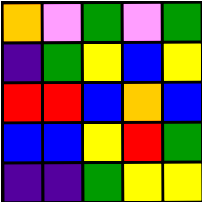[["orange", "violet", "green", "violet", "green"], ["indigo", "green", "yellow", "blue", "yellow"], ["red", "red", "blue", "orange", "blue"], ["blue", "blue", "yellow", "red", "green"], ["indigo", "indigo", "green", "yellow", "yellow"]]